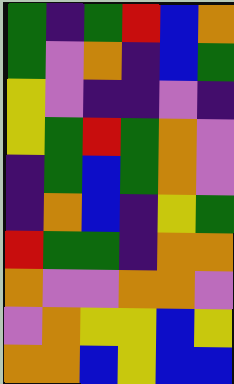[["green", "indigo", "green", "red", "blue", "orange"], ["green", "violet", "orange", "indigo", "blue", "green"], ["yellow", "violet", "indigo", "indigo", "violet", "indigo"], ["yellow", "green", "red", "green", "orange", "violet"], ["indigo", "green", "blue", "green", "orange", "violet"], ["indigo", "orange", "blue", "indigo", "yellow", "green"], ["red", "green", "green", "indigo", "orange", "orange"], ["orange", "violet", "violet", "orange", "orange", "violet"], ["violet", "orange", "yellow", "yellow", "blue", "yellow"], ["orange", "orange", "blue", "yellow", "blue", "blue"]]